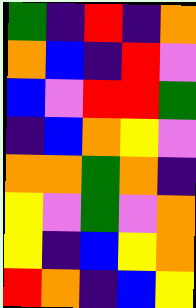[["green", "indigo", "red", "indigo", "orange"], ["orange", "blue", "indigo", "red", "violet"], ["blue", "violet", "red", "red", "green"], ["indigo", "blue", "orange", "yellow", "violet"], ["orange", "orange", "green", "orange", "indigo"], ["yellow", "violet", "green", "violet", "orange"], ["yellow", "indigo", "blue", "yellow", "orange"], ["red", "orange", "indigo", "blue", "yellow"]]